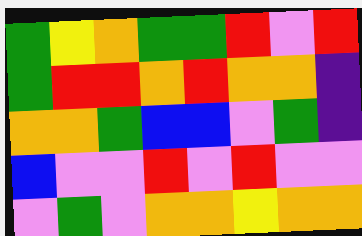[["green", "yellow", "orange", "green", "green", "red", "violet", "red"], ["green", "red", "red", "orange", "red", "orange", "orange", "indigo"], ["orange", "orange", "green", "blue", "blue", "violet", "green", "indigo"], ["blue", "violet", "violet", "red", "violet", "red", "violet", "violet"], ["violet", "green", "violet", "orange", "orange", "yellow", "orange", "orange"]]